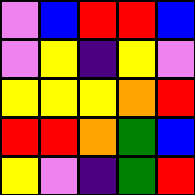[["violet", "blue", "red", "red", "blue"], ["violet", "yellow", "indigo", "yellow", "violet"], ["yellow", "yellow", "yellow", "orange", "red"], ["red", "red", "orange", "green", "blue"], ["yellow", "violet", "indigo", "green", "red"]]